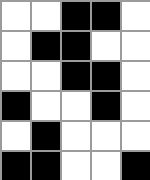[["white", "white", "black", "black", "white"], ["white", "black", "black", "white", "white"], ["white", "white", "black", "black", "white"], ["black", "white", "white", "black", "white"], ["white", "black", "white", "white", "white"], ["black", "black", "white", "white", "black"]]